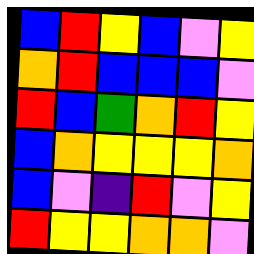[["blue", "red", "yellow", "blue", "violet", "yellow"], ["orange", "red", "blue", "blue", "blue", "violet"], ["red", "blue", "green", "orange", "red", "yellow"], ["blue", "orange", "yellow", "yellow", "yellow", "orange"], ["blue", "violet", "indigo", "red", "violet", "yellow"], ["red", "yellow", "yellow", "orange", "orange", "violet"]]